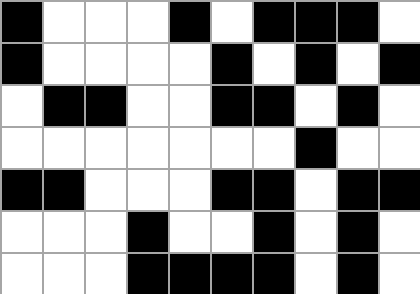[["black", "white", "white", "white", "black", "white", "black", "black", "black", "white"], ["black", "white", "white", "white", "white", "black", "white", "black", "white", "black"], ["white", "black", "black", "white", "white", "black", "black", "white", "black", "white"], ["white", "white", "white", "white", "white", "white", "white", "black", "white", "white"], ["black", "black", "white", "white", "white", "black", "black", "white", "black", "black"], ["white", "white", "white", "black", "white", "white", "black", "white", "black", "white"], ["white", "white", "white", "black", "black", "black", "black", "white", "black", "white"]]